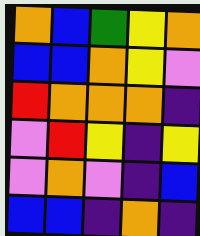[["orange", "blue", "green", "yellow", "orange"], ["blue", "blue", "orange", "yellow", "violet"], ["red", "orange", "orange", "orange", "indigo"], ["violet", "red", "yellow", "indigo", "yellow"], ["violet", "orange", "violet", "indigo", "blue"], ["blue", "blue", "indigo", "orange", "indigo"]]